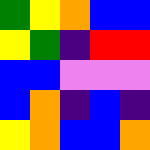[["green", "yellow", "orange", "blue", "blue"], ["yellow", "green", "indigo", "red", "red"], ["blue", "blue", "violet", "violet", "violet"], ["blue", "orange", "indigo", "blue", "indigo"], ["yellow", "orange", "blue", "blue", "orange"]]